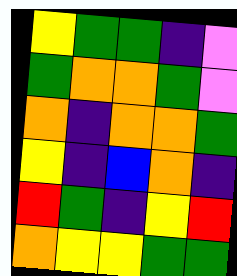[["yellow", "green", "green", "indigo", "violet"], ["green", "orange", "orange", "green", "violet"], ["orange", "indigo", "orange", "orange", "green"], ["yellow", "indigo", "blue", "orange", "indigo"], ["red", "green", "indigo", "yellow", "red"], ["orange", "yellow", "yellow", "green", "green"]]